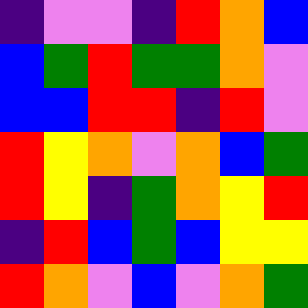[["indigo", "violet", "violet", "indigo", "red", "orange", "blue"], ["blue", "green", "red", "green", "green", "orange", "violet"], ["blue", "blue", "red", "red", "indigo", "red", "violet"], ["red", "yellow", "orange", "violet", "orange", "blue", "green"], ["red", "yellow", "indigo", "green", "orange", "yellow", "red"], ["indigo", "red", "blue", "green", "blue", "yellow", "yellow"], ["red", "orange", "violet", "blue", "violet", "orange", "green"]]